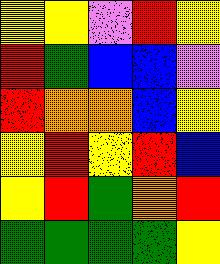[["yellow", "yellow", "violet", "red", "yellow"], ["red", "green", "blue", "blue", "violet"], ["red", "orange", "orange", "blue", "yellow"], ["yellow", "red", "yellow", "red", "blue"], ["yellow", "red", "green", "orange", "red"], ["green", "green", "green", "green", "yellow"]]